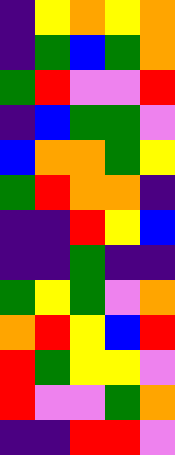[["indigo", "yellow", "orange", "yellow", "orange"], ["indigo", "green", "blue", "green", "orange"], ["green", "red", "violet", "violet", "red"], ["indigo", "blue", "green", "green", "violet"], ["blue", "orange", "orange", "green", "yellow"], ["green", "red", "orange", "orange", "indigo"], ["indigo", "indigo", "red", "yellow", "blue"], ["indigo", "indigo", "green", "indigo", "indigo"], ["green", "yellow", "green", "violet", "orange"], ["orange", "red", "yellow", "blue", "red"], ["red", "green", "yellow", "yellow", "violet"], ["red", "violet", "violet", "green", "orange"], ["indigo", "indigo", "red", "red", "violet"]]